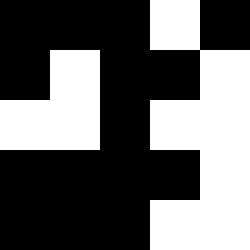[["black", "black", "black", "white", "black"], ["black", "white", "black", "black", "white"], ["white", "white", "black", "white", "white"], ["black", "black", "black", "black", "white"], ["black", "black", "black", "white", "white"]]